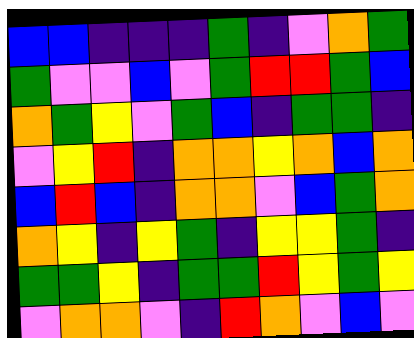[["blue", "blue", "indigo", "indigo", "indigo", "green", "indigo", "violet", "orange", "green"], ["green", "violet", "violet", "blue", "violet", "green", "red", "red", "green", "blue"], ["orange", "green", "yellow", "violet", "green", "blue", "indigo", "green", "green", "indigo"], ["violet", "yellow", "red", "indigo", "orange", "orange", "yellow", "orange", "blue", "orange"], ["blue", "red", "blue", "indigo", "orange", "orange", "violet", "blue", "green", "orange"], ["orange", "yellow", "indigo", "yellow", "green", "indigo", "yellow", "yellow", "green", "indigo"], ["green", "green", "yellow", "indigo", "green", "green", "red", "yellow", "green", "yellow"], ["violet", "orange", "orange", "violet", "indigo", "red", "orange", "violet", "blue", "violet"]]